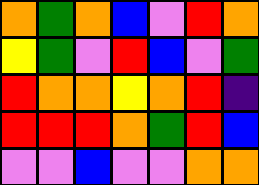[["orange", "green", "orange", "blue", "violet", "red", "orange"], ["yellow", "green", "violet", "red", "blue", "violet", "green"], ["red", "orange", "orange", "yellow", "orange", "red", "indigo"], ["red", "red", "red", "orange", "green", "red", "blue"], ["violet", "violet", "blue", "violet", "violet", "orange", "orange"]]